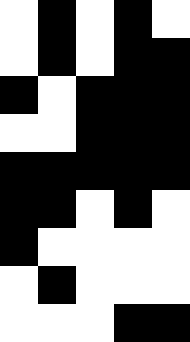[["white", "black", "white", "black", "white"], ["white", "black", "white", "black", "black"], ["black", "white", "black", "black", "black"], ["white", "white", "black", "black", "black"], ["black", "black", "black", "black", "black"], ["black", "black", "white", "black", "white"], ["black", "white", "white", "white", "white"], ["white", "black", "white", "white", "white"], ["white", "white", "white", "black", "black"]]